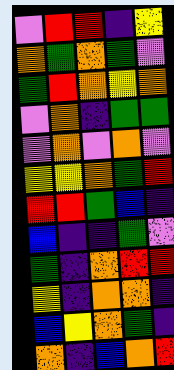[["violet", "red", "red", "indigo", "yellow"], ["orange", "green", "orange", "green", "violet"], ["green", "red", "orange", "yellow", "orange"], ["violet", "orange", "indigo", "green", "green"], ["violet", "orange", "violet", "orange", "violet"], ["yellow", "yellow", "orange", "green", "red"], ["red", "red", "green", "blue", "indigo"], ["blue", "indigo", "indigo", "green", "violet"], ["green", "indigo", "orange", "red", "red"], ["yellow", "indigo", "orange", "orange", "indigo"], ["blue", "yellow", "orange", "green", "indigo"], ["orange", "indigo", "blue", "orange", "red"]]